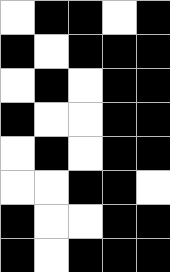[["white", "black", "black", "white", "black"], ["black", "white", "black", "black", "black"], ["white", "black", "white", "black", "black"], ["black", "white", "white", "black", "black"], ["white", "black", "white", "black", "black"], ["white", "white", "black", "black", "white"], ["black", "white", "white", "black", "black"], ["black", "white", "black", "black", "black"]]